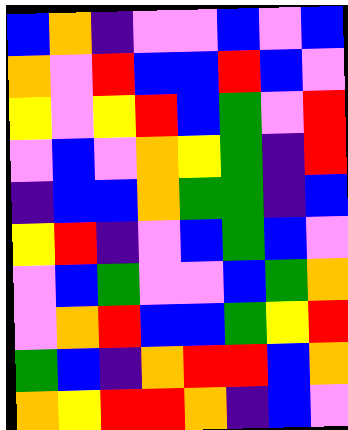[["blue", "orange", "indigo", "violet", "violet", "blue", "violet", "blue"], ["orange", "violet", "red", "blue", "blue", "red", "blue", "violet"], ["yellow", "violet", "yellow", "red", "blue", "green", "violet", "red"], ["violet", "blue", "violet", "orange", "yellow", "green", "indigo", "red"], ["indigo", "blue", "blue", "orange", "green", "green", "indigo", "blue"], ["yellow", "red", "indigo", "violet", "blue", "green", "blue", "violet"], ["violet", "blue", "green", "violet", "violet", "blue", "green", "orange"], ["violet", "orange", "red", "blue", "blue", "green", "yellow", "red"], ["green", "blue", "indigo", "orange", "red", "red", "blue", "orange"], ["orange", "yellow", "red", "red", "orange", "indigo", "blue", "violet"]]